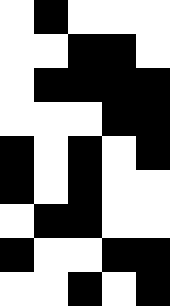[["white", "black", "white", "white", "white"], ["white", "white", "black", "black", "white"], ["white", "black", "black", "black", "black"], ["white", "white", "white", "black", "black"], ["black", "white", "black", "white", "black"], ["black", "white", "black", "white", "white"], ["white", "black", "black", "white", "white"], ["black", "white", "white", "black", "black"], ["white", "white", "black", "white", "black"]]